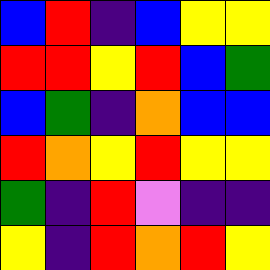[["blue", "red", "indigo", "blue", "yellow", "yellow"], ["red", "red", "yellow", "red", "blue", "green"], ["blue", "green", "indigo", "orange", "blue", "blue"], ["red", "orange", "yellow", "red", "yellow", "yellow"], ["green", "indigo", "red", "violet", "indigo", "indigo"], ["yellow", "indigo", "red", "orange", "red", "yellow"]]